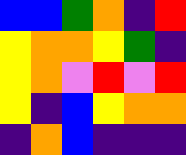[["blue", "blue", "green", "orange", "indigo", "red"], ["yellow", "orange", "orange", "yellow", "green", "indigo"], ["yellow", "orange", "violet", "red", "violet", "red"], ["yellow", "indigo", "blue", "yellow", "orange", "orange"], ["indigo", "orange", "blue", "indigo", "indigo", "indigo"]]